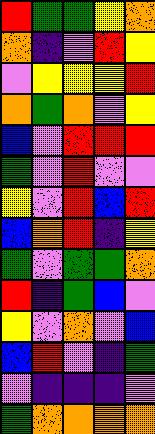[["red", "green", "green", "yellow", "orange"], ["orange", "indigo", "violet", "red", "yellow"], ["violet", "yellow", "yellow", "yellow", "red"], ["orange", "green", "orange", "violet", "yellow"], ["blue", "violet", "red", "red", "red"], ["green", "violet", "red", "violet", "violet"], ["yellow", "violet", "red", "blue", "red"], ["blue", "orange", "red", "indigo", "yellow"], ["green", "violet", "green", "green", "orange"], ["red", "indigo", "green", "blue", "violet"], ["yellow", "violet", "orange", "violet", "blue"], ["blue", "red", "violet", "indigo", "green"], ["violet", "indigo", "indigo", "indigo", "violet"], ["green", "orange", "orange", "orange", "orange"]]